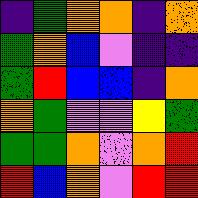[["indigo", "green", "orange", "orange", "indigo", "orange"], ["green", "orange", "blue", "violet", "indigo", "indigo"], ["green", "red", "blue", "blue", "indigo", "orange"], ["orange", "green", "violet", "violet", "yellow", "green"], ["green", "green", "orange", "violet", "orange", "red"], ["red", "blue", "orange", "violet", "red", "red"]]